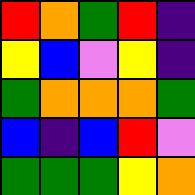[["red", "orange", "green", "red", "indigo"], ["yellow", "blue", "violet", "yellow", "indigo"], ["green", "orange", "orange", "orange", "green"], ["blue", "indigo", "blue", "red", "violet"], ["green", "green", "green", "yellow", "orange"]]